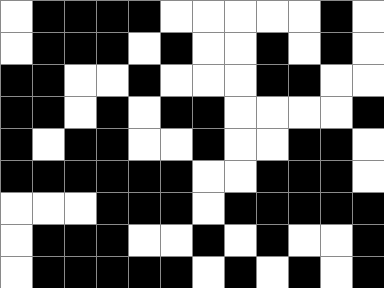[["white", "black", "black", "black", "black", "white", "white", "white", "white", "white", "black", "white"], ["white", "black", "black", "black", "white", "black", "white", "white", "black", "white", "black", "white"], ["black", "black", "white", "white", "black", "white", "white", "white", "black", "black", "white", "white"], ["black", "black", "white", "black", "white", "black", "black", "white", "white", "white", "white", "black"], ["black", "white", "black", "black", "white", "white", "black", "white", "white", "black", "black", "white"], ["black", "black", "black", "black", "black", "black", "white", "white", "black", "black", "black", "white"], ["white", "white", "white", "black", "black", "black", "white", "black", "black", "black", "black", "black"], ["white", "black", "black", "black", "white", "white", "black", "white", "black", "white", "white", "black"], ["white", "black", "black", "black", "black", "black", "white", "black", "white", "black", "white", "black"]]